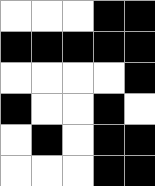[["white", "white", "white", "black", "black"], ["black", "black", "black", "black", "black"], ["white", "white", "white", "white", "black"], ["black", "white", "white", "black", "white"], ["white", "black", "white", "black", "black"], ["white", "white", "white", "black", "black"]]